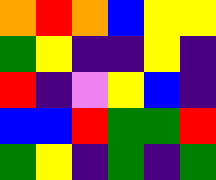[["orange", "red", "orange", "blue", "yellow", "yellow"], ["green", "yellow", "indigo", "indigo", "yellow", "indigo"], ["red", "indigo", "violet", "yellow", "blue", "indigo"], ["blue", "blue", "red", "green", "green", "red"], ["green", "yellow", "indigo", "green", "indigo", "green"]]